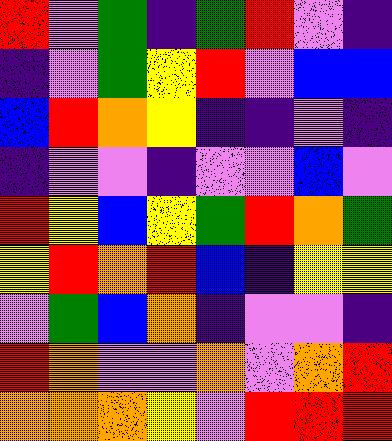[["red", "violet", "green", "indigo", "green", "red", "violet", "indigo"], ["indigo", "violet", "green", "yellow", "red", "violet", "blue", "blue"], ["blue", "red", "orange", "yellow", "indigo", "indigo", "violet", "indigo"], ["indigo", "violet", "violet", "indigo", "violet", "violet", "blue", "violet"], ["red", "yellow", "blue", "yellow", "green", "red", "orange", "green"], ["yellow", "red", "orange", "red", "blue", "indigo", "yellow", "yellow"], ["violet", "green", "blue", "orange", "indigo", "violet", "violet", "indigo"], ["red", "orange", "violet", "violet", "orange", "violet", "orange", "red"], ["orange", "orange", "orange", "yellow", "violet", "red", "red", "red"]]